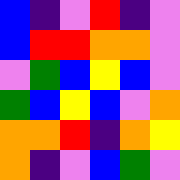[["blue", "indigo", "violet", "red", "indigo", "violet"], ["blue", "red", "red", "orange", "orange", "violet"], ["violet", "green", "blue", "yellow", "blue", "violet"], ["green", "blue", "yellow", "blue", "violet", "orange"], ["orange", "orange", "red", "indigo", "orange", "yellow"], ["orange", "indigo", "violet", "blue", "green", "violet"]]